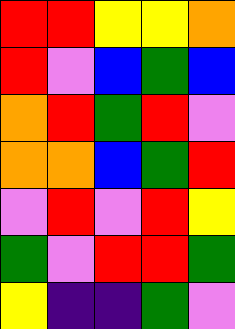[["red", "red", "yellow", "yellow", "orange"], ["red", "violet", "blue", "green", "blue"], ["orange", "red", "green", "red", "violet"], ["orange", "orange", "blue", "green", "red"], ["violet", "red", "violet", "red", "yellow"], ["green", "violet", "red", "red", "green"], ["yellow", "indigo", "indigo", "green", "violet"]]